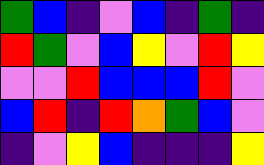[["green", "blue", "indigo", "violet", "blue", "indigo", "green", "indigo"], ["red", "green", "violet", "blue", "yellow", "violet", "red", "yellow"], ["violet", "violet", "red", "blue", "blue", "blue", "red", "violet"], ["blue", "red", "indigo", "red", "orange", "green", "blue", "violet"], ["indigo", "violet", "yellow", "blue", "indigo", "indigo", "indigo", "yellow"]]